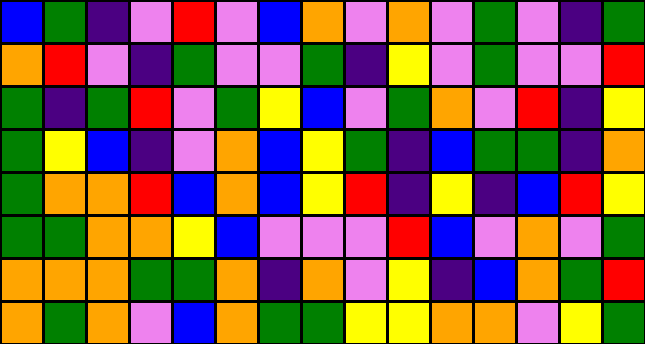[["blue", "green", "indigo", "violet", "red", "violet", "blue", "orange", "violet", "orange", "violet", "green", "violet", "indigo", "green"], ["orange", "red", "violet", "indigo", "green", "violet", "violet", "green", "indigo", "yellow", "violet", "green", "violet", "violet", "red"], ["green", "indigo", "green", "red", "violet", "green", "yellow", "blue", "violet", "green", "orange", "violet", "red", "indigo", "yellow"], ["green", "yellow", "blue", "indigo", "violet", "orange", "blue", "yellow", "green", "indigo", "blue", "green", "green", "indigo", "orange"], ["green", "orange", "orange", "red", "blue", "orange", "blue", "yellow", "red", "indigo", "yellow", "indigo", "blue", "red", "yellow"], ["green", "green", "orange", "orange", "yellow", "blue", "violet", "violet", "violet", "red", "blue", "violet", "orange", "violet", "green"], ["orange", "orange", "orange", "green", "green", "orange", "indigo", "orange", "violet", "yellow", "indigo", "blue", "orange", "green", "red"], ["orange", "green", "orange", "violet", "blue", "orange", "green", "green", "yellow", "yellow", "orange", "orange", "violet", "yellow", "green"]]